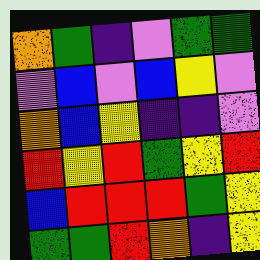[["orange", "green", "indigo", "violet", "green", "green"], ["violet", "blue", "violet", "blue", "yellow", "violet"], ["orange", "blue", "yellow", "indigo", "indigo", "violet"], ["red", "yellow", "red", "green", "yellow", "red"], ["blue", "red", "red", "red", "green", "yellow"], ["green", "green", "red", "orange", "indigo", "yellow"]]